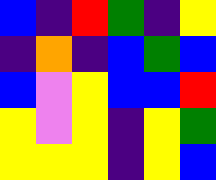[["blue", "indigo", "red", "green", "indigo", "yellow"], ["indigo", "orange", "indigo", "blue", "green", "blue"], ["blue", "violet", "yellow", "blue", "blue", "red"], ["yellow", "violet", "yellow", "indigo", "yellow", "green"], ["yellow", "yellow", "yellow", "indigo", "yellow", "blue"]]